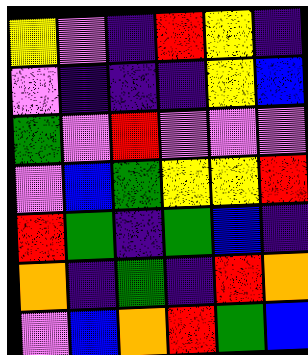[["yellow", "violet", "indigo", "red", "yellow", "indigo"], ["violet", "indigo", "indigo", "indigo", "yellow", "blue"], ["green", "violet", "red", "violet", "violet", "violet"], ["violet", "blue", "green", "yellow", "yellow", "red"], ["red", "green", "indigo", "green", "blue", "indigo"], ["orange", "indigo", "green", "indigo", "red", "orange"], ["violet", "blue", "orange", "red", "green", "blue"]]